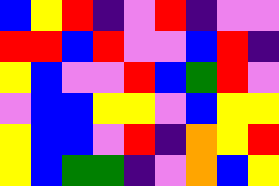[["blue", "yellow", "red", "indigo", "violet", "red", "indigo", "violet", "violet"], ["red", "red", "blue", "red", "violet", "violet", "blue", "red", "indigo"], ["yellow", "blue", "violet", "violet", "red", "blue", "green", "red", "violet"], ["violet", "blue", "blue", "yellow", "yellow", "violet", "blue", "yellow", "yellow"], ["yellow", "blue", "blue", "violet", "red", "indigo", "orange", "yellow", "red"], ["yellow", "blue", "green", "green", "indigo", "violet", "orange", "blue", "yellow"]]